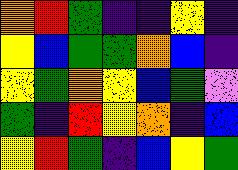[["orange", "red", "green", "indigo", "indigo", "yellow", "indigo"], ["yellow", "blue", "green", "green", "orange", "blue", "indigo"], ["yellow", "green", "orange", "yellow", "blue", "green", "violet"], ["green", "indigo", "red", "yellow", "orange", "indigo", "blue"], ["yellow", "red", "green", "indigo", "blue", "yellow", "green"]]